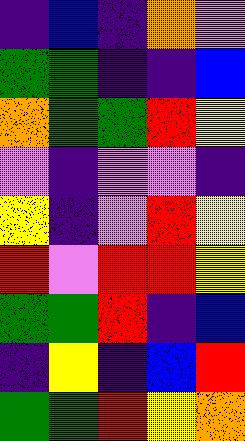[["indigo", "blue", "indigo", "orange", "violet"], ["green", "green", "indigo", "indigo", "blue"], ["orange", "green", "green", "red", "yellow"], ["violet", "indigo", "violet", "violet", "indigo"], ["yellow", "indigo", "violet", "red", "yellow"], ["red", "violet", "red", "red", "yellow"], ["green", "green", "red", "indigo", "blue"], ["indigo", "yellow", "indigo", "blue", "red"], ["green", "green", "red", "yellow", "orange"]]